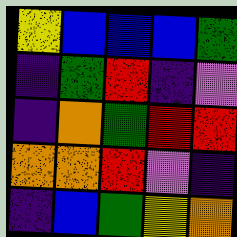[["yellow", "blue", "blue", "blue", "green"], ["indigo", "green", "red", "indigo", "violet"], ["indigo", "orange", "green", "red", "red"], ["orange", "orange", "red", "violet", "indigo"], ["indigo", "blue", "green", "yellow", "orange"]]